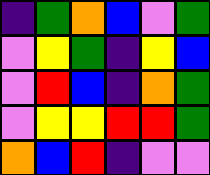[["indigo", "green", "orange", "blue", "violet", "green"], ["violet", "yellow", "green", "indigo", "yellow", "blue"], ["violet", "red", "blue", "indigo", "orange", "green"], ["violet", "yellow", "yellow", "red", "red", "green"], ["orange", "blue", "red", "indigo", "violet", "violet"]]